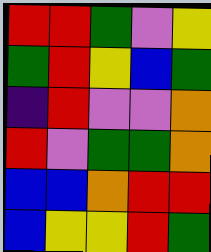[["red", "red", "green", "violet", "yellow"], ["green", "red", "yellow", "blue", "green"], ["indigo", "red", "violet", "violet", "orange"], ["red", "violet", "green", "green", "orange"], ["blue", "blue", "orange", "red", "red"], ["blue", "yellow", "yellow", "red", "green"]]